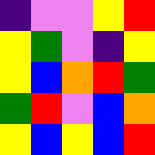[["indigo", "violet", "violet", "yellow", "red"], ["yellow", "green", "violet", "indigo", "yellow"], ["yellow", "blue", "orange", "red", "green"], ["green", "red", "violet", "blue", "orange"], ["yellow", "blue", "yellow", "blue", "red"]]